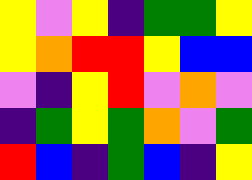[["yellow", "violet", "yellow", "indigo", "green", "green", "yellow"], ["yellow", "orange", "red", "red", "yellow", "blue", "blue"], ["violet", "indigo", "yellow", "red", "violet", "orange", "violet"], ["indigo", "green", "yellow", "green", "orange", "violet", "green"], ["red", "blue", "indigo", "green", "blue", "indigo", "yellow"]]